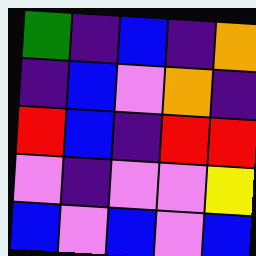[["green", "indigo", "blue", "indigo", "orange"], ["indigo", "blue", "violet", "orange", "indigo"], ["red", "blue", "indigo", "red", "red"], ["violet", "indigo", "violet", "violet", "yellow"], ["blue", "violet", "blue", "violet", "blue"]]